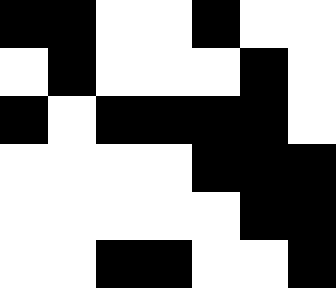[["black", "black", "white", "white", "black", "white", "white"], ["white", "black", "white", "white", "white", "black", "white"], ["black", "white", "black", "black", "black", "black", "white"], ["white", "white", "white", "white", "black", "black", "black"], ["white", "white", "white", "white", "white", "black", "black"], ["white", "white", "black", "black", "white", "white", "black"]]